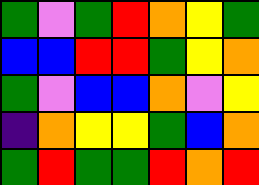[["green", "violet", "green", "red", "orange", "yellow", "green"], ["blue", "blue", "red", "red", "green", "yellow", "orange"], ["green", "violet", "blue", "blue", "orange", "violet", "yellow"], ["indigo", "orange", "yellow", "yellow", "green", "blue", "orange"], ["green", "red", "green", "green", "red", "orange", "red"]]